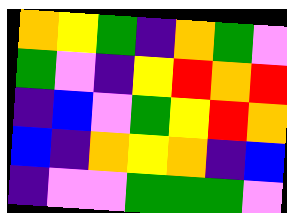[["orange", "yellow", "green", "indigo", "orange", "green", "violet"], ["green", "violet", "indigo", "yellow", "red", "orange", "red"], ["indigo", "blue", "violet", "green", "yellow", "red", "orange"], ["blue", "indigo", "orange", "yellow", "orange", "indigo", "blue"], ["indigo", "violet", "violet", "green", "green", "green", "violet"]]